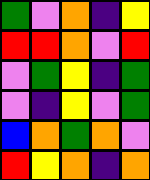[["green", "violet", "orange", "indigo", "yellow"], ["red", "red", "orange", "violet", "red"], ["violet", "green", "yellow", "indigo", "green"], ["violet", "indigo", "yellow", "violet", "green"], ["blue", "orange", "green", "orange", "violet"], ["red", "yellow", "orange", "indigo", "orange"]]